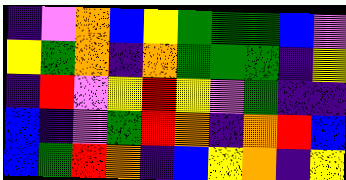[["indigo", "violet", "orange", "blue", "yellow", "green", "green", "green", "blue", "violet"], ["yellow", "green", "orange", "indigo", "orange", "green", "green", "green", "indigo", "yellow"], ["indigo", "red", "violet", "yellow", "red", "yellow", "violet", "green", "indigo", "indigo"], ["blue", "indigo", "violet", "green", "red", "orange", "indigo", "orange", "red", "blue"], ["blue", "green", "red", "orange", "indigo", "blue", "yellow", "orange", "indigo", "yellow"]]